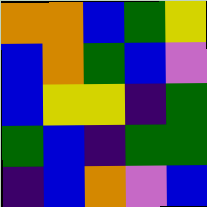[["orange", "orange", "blue", "green", "yellow"], ["blue", "orange", "green", "blue", "violet"], ["blue", "yellow", "yellow", "indigo", "green"], ["green", "blue", "indigo", "green", "green"], ["indigo", "blue", "orange", "violet", "blue"]]